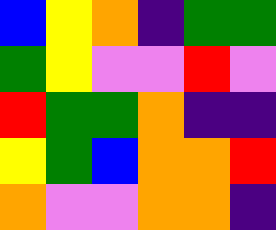[["blue", "yellow", "orange", "indigo", "green", "green"], ["green", "yellow", "violet", "violet", "red", "violet"], ["red", "green", "green", "orange", "indigo", "indigo"], ["yellow", "green", "blue", "orange", "orange", "red"], ["orange", "violet", "violet", "orange", "orange", "indigo"]]